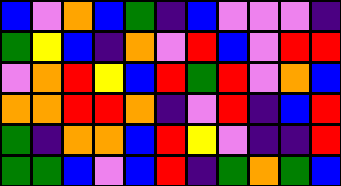[["blue", "violet", "orange", "blue", "green", "indigo", "blue", "violet", "violet", "violet", "indigo"], ["green", "yellow", "blue", "indigo", "orange", "violet", "red", "blue", "violet", "red", "red"], ["violet", "orange", "red", "yellow", "blue", "red", "green", "red", "violet", "orange", "blue"], ["orange", "orange", "red", "red", "orange", "indigo", "violet", "red", "indigo", "blue", "red"], ["green", "indigo", "orange", "orange", "blue", "red", "yellow", "violet", "indigo", "indigo", "red"], ["green", "green", "blue", "violet", "blue", "red", "indigo", "green", "orange", "green", "blue"]]